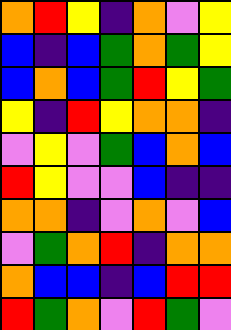[["orange", "red", "yellow", "indigo", "orange", "violet", "yellow"], ["blue", "indigo", "blue", "green", "orange", "green", "yellow"], ["blue", "orange", "blue", "green", "red", "yellow", "green"], ["yellow", "indigo", "red", "yellow", "orange", "orange", "indigo"], ["violet", "yellow", "violet", "green", "blue", "orange", "blue"], ["red", "yellow", "violet", "violet", "blue", "indigo", "indigo"], ["orange", "orange", "indigo", "violet", "orange", "violet", "blue"], ["violet", "green", "orange", "red", "indigo", "orange", "orange"], ["orange", "blue", "blue", "indigo", "blue", "red", "red"], ["red", "green", "orange", "violet", "red", "green", "violet"]]